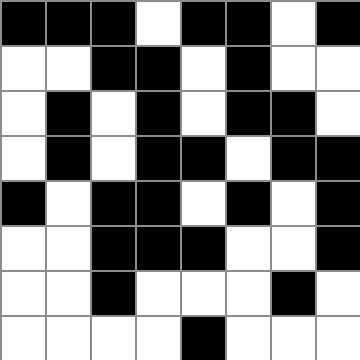[["black", "black", "black", "white", "black", "black", "white", "black"], ["white", "white", "black", "black", "white", "black", "white", "white"], ["white", "black", "white", "black", "white", "black", "black", "white"], ["white", "black", "white", "black", "black", "white", "black", "black"], ["black", "white", "black", "black", "white", "black", "white", "black"], ["white", "white", "black", "black", "black", "white", "white", "black"], ["white", "white", "black", "white", "white", "white", "black", "white"], ["white", "white", "white", "white", "black", "white", "white", "white"]]